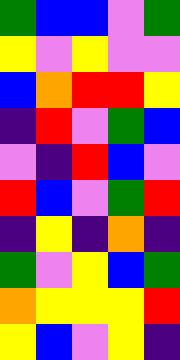[["green", "blue", "blue", "violet", "green"], ["yellow", "violet", "yellow", "violet", "violet"], ["blue", "orange", "red", "red", "yellow"], ["indigo", "red", "violet", "green", "blue"], ["violet", "indigo", "red", "blue", "violet"], ["red", "blue", "violet", "green", "red"], ["indigo", "yellow", "indigo", "orange", "indigo"], ["green", "violet", "yellow", "blue", "green"], ["orange", "yellow", "yellow", "yellow", "red"], ["yellow", "blue", "violet", "yellow", "indigo"]]